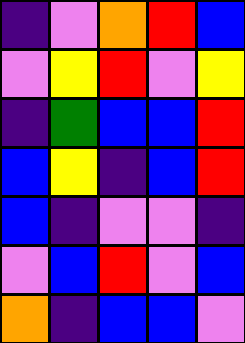[["indigo", "violet", "orange", "red", "blue"], ["violet", "yellow", "red", "violet", "yellow"], ["indigo", "green", "blue", "blue", "red"], ["blue", "yellow", "indigo", "blue", "red"], ["blue", "indigo", "violet", "violet", "indigo"], ["violet", "blue", "red", "violet", "blue"], ["orange", "indigo", "blue", "blue", "violet"]]